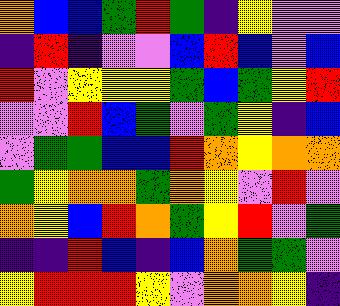[["orange", "blue", "blue", "green", "red", "green", "indigo", "yellow", "violet", "violet"], ["indigo", "red", "indigo", "violet", "violet", "blue", "red", "blue", "violet", "blue"], ["red", "violet", "yellow", "yellow", "yellow", "green", "blue", "green", "yellow", "red"], ["violet", "violet", "red", "blue", "green", "violet", "green", "yellow", "indigo", "blue"], ["violet", "green", "green", "blue", "blue", "red", "orange", "yellow", "orange", "orange"], ["green", "yellow", "orange", "orange", "green", "orange", "yellow", "violet", "red", "violet"], ["orange", "yellow", "blue", "red", "orange", "green", "yellow", "red", "violet", "green"], ["indigo", "indigo", "red", "blue", "indigo", "blue", "orange", "green", "green", "violet"], ["yellow", "red", "red", "red", "yellow", "violet", "orange", "orange", "yellow", "indigo"]]